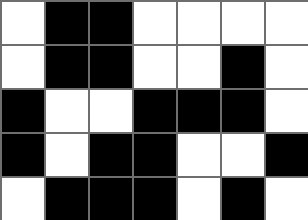[["white", "black", "black", "white", "white", "white", "white"], ["white", "black", "black", "white", "white", "black", "white"], ["black", "white", "white", "black", "black", "black", "white"], ["black", "white", "black", "black", "white", "white", "black"], ["white", "black", "black", "black", "white", "black", "white"]]